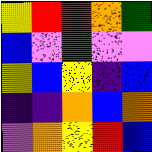[["yellow", "red", "red", "orange", "green"], ["blue", "violet", "green", "violet", "violet"], ["yellow", "blue", "yellow", "indigo", "blue"], ["indigo", "indigo", "orange", "blue", "orange"], ["violet", "orange", "yellow", "red", "blue"]]